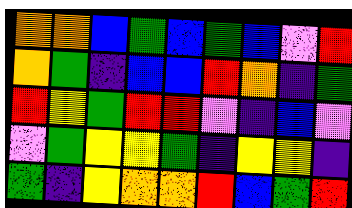[["orange", "orange", "blue", "green", "blue", "green", "blue", "violet", "red"], ["orange", "green", "indigo", "blue", "blue", "red", "orange", "indigo", "green"], ["red", "yellow", "green", "red", "red", "violet", "indigo", "blue", "violet"], ["violet", "green", "yellow", "yellow", "green", "indigo", "yellow", "yellow", "indigo"], ["green", "indigo", "yellow", "orange", "orange", "red", "blue", "green", "red"]]